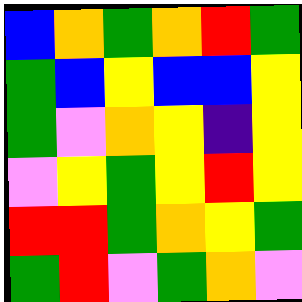[["blue", "orange", "green", "orange", "red", "green"], ["green", "blue", "yellow", "blue", "blue", "yellow"], ["green", "violet", "orange", "yellow", "indigo", "yellow"], ["violet", "yellow", "green", "yellow", "red", "yellow"], ["red", "red", "green", "orange", "yellow", "green"], ["green", "red", "violet", "green", "orange", "violet"]]